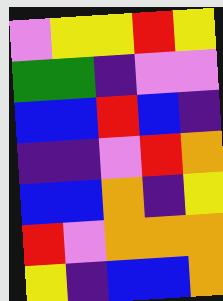[["violet", "yellow", "yellow", "red", "yellow"], ["green", "green", "indigo", "violet", "violet"], ["blue", "blue", "red", "blue", "indigo"], ["indigo", "indigo", "violet", "red", "orange"], ["blue", "blue", "orange", "indigo", "yellow"], ["red", "violet", "orange", "orange", "orange"], ["yellow", "indigo", "blue", "blue", "orange"]]